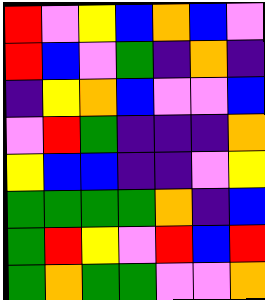[["red", "violet", "yellow", "blue", "orange", "blue", "violet"], ["red", "blue", "violet", "green", "indigo", "orange", "indigo"], ["indigo", "yellow", "orange", "blue", "violet", "violet", "blue"], ["violet", "red", "green", "indigo", "indigo", "indigo", "orange"], ["yellow", "blue", "blue", "indigo", "indigo", "violet", "yellow"], ["green", "green", "green", "green", "orange", "indigo", "blue"], ["green", "red", "yellow", "violet", "red", "blue", "red"], ["green", "orange", "green", "green", "violet", "violet", "orange"]]